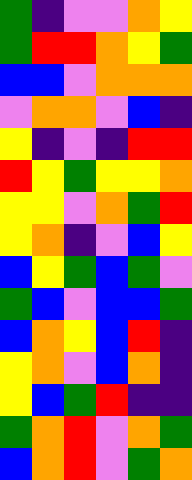[["green", "indigo", "violet", "violet", "orange", "yellow"], ["green", "red", "red", "orange", "yellow", "green"], ["blue", "blue", "violet", "orange", "orange", "orange"], ["violet", "orange", "orange", "violet", "blue", "indigo"], ["yellow", "indigo", "violet", "indigo", "red", "red"], ["red", "yellow", "green", "yellow", "yellow", "orange"], ["yellow", "yellow", "violet", "orange", "green", "red"], ["yellow", "orange", "indigo", "violet", "blue", "yellow"], ["blue", "yellow", "green", "blue", "green", "violet"], ["green", "blue", "violet", "blue", "blue", "green"], ["blue", "orange", "yellow", "blue", "red", "indigo"], ["yellow", "orange", "violet", "blue", "orange", "indigo"], ["yellow", "blue", "green", "red", "indigo", "indigo"], ["green", "orange", "red", "violet", "orange", "green"], ["blue", "orange", "red", "violet", "green", "orange"]]